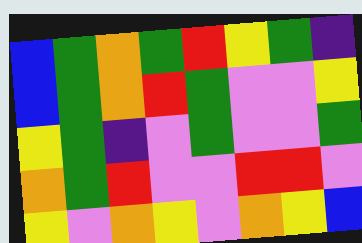[["blue", "green", "orange", "green", "red", "yellow", "green", "indigo"], ["blue", "green", "orange", "red", "green", "violet", "violet", "yellow"], ["yellow", "green", "indigo", "violet", "green", "violet", "violet", "green"], ["orange", "green", "red", "violet", "violet", "red", "red", "violet"], ["yellow", "violet", "orange", "yellow", "violet", "orange", "yellow", "blue"]]